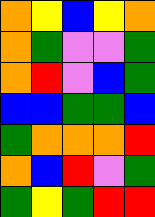[["orange", "yellow", "blue", "yellow", "orange"], ["orange", "green", "violet", "violet", "green"], ["orange", "red", "violet", "blue", "green"], ["blue", "blue", "green", "green", "blue"], ["green", "orange", "orange", "orange", "red"], ["orange", "blue", "red", "violet", "green"], ["green", "yellow", "green", "red", "red"]]